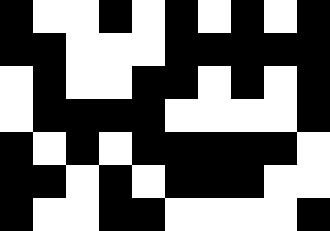[["black", "white", "white", "black", "white", "black", "white", "black", "white", "black"], ["black", "black", "white", "white", "white", "black", "black", "black", "black", "black"], ["white", "black", "white", "white", "black", "black", "white", "black", "white", "black"], ["white", "black", "black", "black", "black", "white", "white", "white", "white", "black"], ["black", "white", "black", "white", "black", "black", "black", "black", "black", "white"], ["black", "black", "white", "black", "white", "black", "black", "black", "white", "white"], ["black", "white", "white", "black", "black", "white", "white", "white", "white", "black"]]